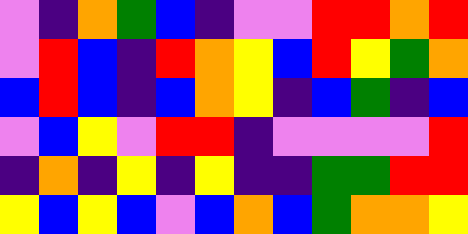[["violet", "indigo", "orange", "green", "blue", "indigo", "violet", "violet", "red", "red", "orange", "red"], ["violet", "red", "blue", "indigo", "red", "orange", "yellow", "blue", "red", "yellow", "green", "orange"], ["blue", "red", "blue", "indigo", "blue", "orange", "yellow", "indigo", "blue", "green", "indigo", "blue"], ["violet", "blue", "yellow", "violet", "red", "red", "indigo", "violet", "violet", "violet", "violet", "red"], ["indigo", "orange", "indigo", "yellow", "indigo", "yellow", "indigo", "indigo", "green", "green", "red", "red"], ["yellow", "blue", "yellow", "blue", "violet", "blue", "orange", "blue", "green", "orange", "orange", "yellow"]]